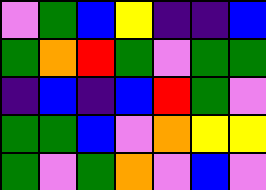[["violet", "green", "blue", "yellow", "indigo", "indigo", "blue"], ["green", "orange", "red", "green", "violet", "green", "green"], ["indigo", "blue", "indigo", "blue", "red", "green", "violet"], ["green", "green", "blue", "violet", "orange", "yellow", "yellow"], ["green", "violet", "green", "orange", "violet", "blue", "violet"]]